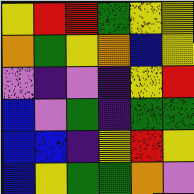[["yellow", "red", "red", "green", "yellow", "yellow"], ["orange", "green", "yellow", "orange", "blue", "yellow"], ["violet", "indigo", "violet", "indigo", "yellow", "red"], ["blue", "violet", "green", "indigo", "green", "green"], ["blue", "blue", "indigo", "yellow", "red", "yellow"], ["blue", "yellow", "green", "green", "orange", "violet"]]